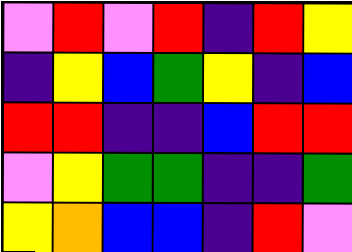[["violet", "red", "violet", "red", "indigo", "red", "yellow"], ["indigo", "yellow", "blue", "green", "yellow", "indigo", "blue"], ["red", "red", "indigo", "indigo", "blue", "red", "red"], ["violet", "yellow", "green", "green", "indigo", "indigo", "green"], ["yellow", "orange", "blue", "blue", "indigo", "red", "violet"]]